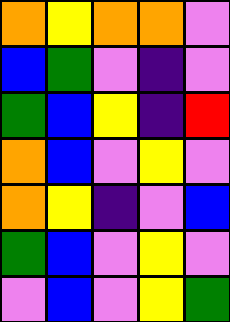[["orange", "yellow", "orange", "orange", "violet"], ["blue", "green", "violet", "indigo", "violet"], ["green", "blue", "yellow", "indigo", "red"], ["orange", "blue", "violet", "yellow", "violet"], ["orange", "yellow", "indigo", "violet", "blue"], ["green", "blue", "violet", "yellow", "violet"], ["violet", "blue", "violet", "yellow", "green"]]